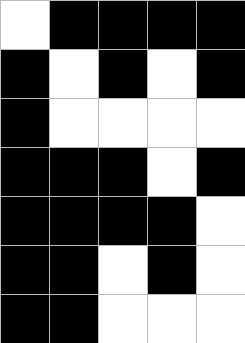[["white", "black", "black", "black", "black"], ["black", "white", "black", "white", "black"], ["black", "white", "white", "white", "white"], ["black", "black", "black", "white", "black"], ["black", "black", "black", "black", "white"], ["black", "black", "white", "black", "white"], ["black", "black", "white", "white", "white"]]